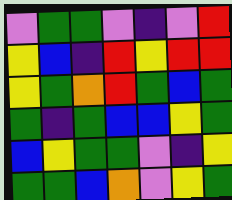[["violet", "green", "green", "violet", "indigo", "violet", "red"], ["yellow", "blue", "indigo", "red", "yellow", "red", "red"], ["yellow", "green", "orange", "red", "green", "blue", "green"], ["green", "indigo", "green", "blue", "blue", "yellow", "green"], ["blue", "yellow", "green", "green", "violet", "indigo", "yellow"], ["green", "green", "blue", "orange", "violet", "yellow", "green"]]